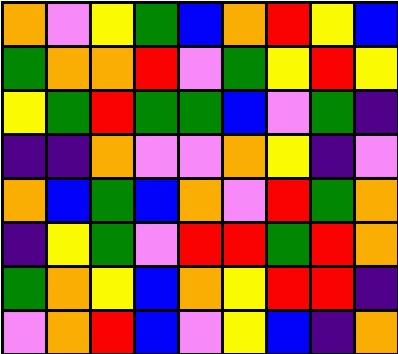[["orange", "violet", "yellow", "green", "blue", "orange", "red", "yellow", "blue"], ["green", "orange", "orange", "red", "violet", "green", "yellow", "red", "yellow"], ["yellow", "green", "red", "green", "green", "blue", "violet", "green", "indigo"], ["indigo", "indigo", "orange", "violet", "violet", "orange", "yellow", "indigo", "violet"], ["orange", "blue", "green", "blue", "orange", "violet", "red", "green", "orange"], ["indigo", "yellow", "green", "violet", "red", "red", "green", "red", "orange"], ["green", "orange", "yellow", "blue", "orange", "yellow", "red", "red", "indigo"], ["violet", "orange", "red", "blue", "violet", "yellow", "blue", "indigo", "orange"]]